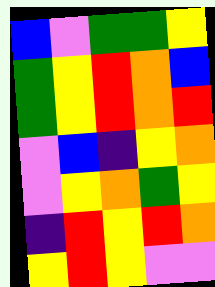[["blue", "violet", "green", "green", "yellow"], ["green", "yellow", "red", "orange", "blue"], ["green", "yellow", "red", "orange", "red"], ["violet", "blue", "indigo", "yellow", "orange"], ["violet", "yellow", "orange", "green", "yellow"], ["indigo", "red", "yellow", "red", "orange"], ["yellow", "red", "yellow", "violet", "violet"]]